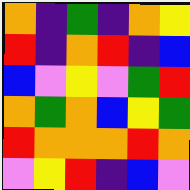[["orange", "indigo", "green", "indigo", "orange", "yellow"], ["red", "indigo", "orange", "red", "indigo", "blue"], ["blue", "violet", "yellow", "violet", "green", "red"], ["orange", "green", "orange", "blue", "yellow", "green"], ["red", "orange", "orange", "orange", "red", "orange"], ["violet", "yellow", "red", "indigo", "blue", "violet"]]